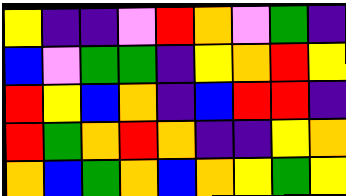[["yellow", "indigo", "indigo", "violet", "red", "orange", "violet", "green", "indigo"], ["blue", "violet", "green", "green", "indigo", "yellow", "orange", "red", "yellow"], ["red", "yellow", "blue", "orange", "indigo", "blue", "red", "red", "indigo"], ["red", "green", "orange", "red", "orange", "indigo", "indigo", "yellow", "orange"], ["orange", "blue", "green", "orange", "blue", "orange", "yellow", "green", "yellow"]]